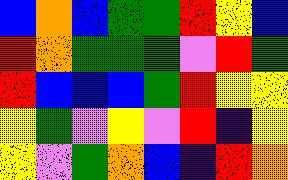[["blue", "orange", "blue", "green", "green", "red", "yellow", "blue"], ["red", "orange", "green", "green", "green", "violet", "red", "green"], ["red", "blue", "blue", "blue", "green", "red", "yellow", "yellow"], ["yellow", "green", "violet", "yellow", "violet", "red", "indigo", "yellow"], ["yellow", "violet", "green", "orange", "blue", "indigo", "red", "orange"]]